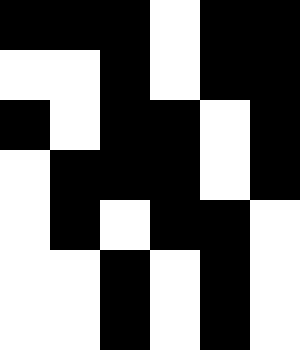[["black", "black", "black", "white", "black", "black"], ["white", "white", "black", "white", "black", "black"], ["black", "white", "black", "black", "white", "black"], ["white", "black", "black", "black", "white", "black"], ["white", "black", "white", "black", "black", "white"], ["white", "white", "black", "white", "black", "white"], ["white", "white", "black", "white", "black", "white"]]